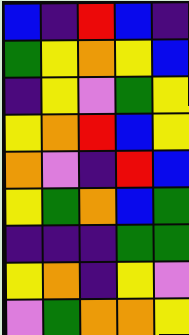[["blue", "indigo", "red", "blue", "indigo"], ["green", "yellow", "orange", "yellow", "blue"], ["indigo", "yellow", "violet", "green", "yellow"], ["yellow", "orange", "red", "blue", "yellow"], ["orange", "violet", "indigo", "red", "blue"], ["yellow", "green", "orange", "blue", "green"], ["indigo", "indigo", "indigo", "green", "green"], ["yellow", "orange", "indigo", "yellow", "violet"], ["violet", "green", "orange", "orange", "yellow"]]